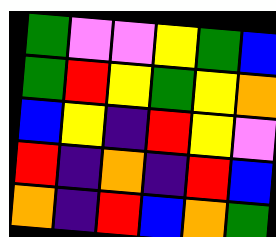[["green", "violet", "violet", "yellow", "green", "blue"], ["green", "red", "yellow", "green", "yellow", "orange"], ["blue", "yellow", "indigo", "red", "yellow", "violet"], ["red", "indigo", "orange", "indigo", "red", "blue"], ["orange", "indigo", "red", "blue", "orange", "green"]]